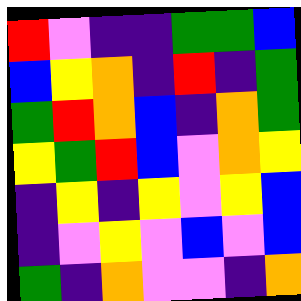[["red", "violet", "indigo", "indigo", "green", "green", "blue"], ["blue", "yellow", "orange", "indigo", "red", "indigo", "green"], ["green", "red", "orange", "blue", "indigo", "orange", "green"], ["yellow", "green", "red", "blue", "violet", "orange", "yellow"], ["indigo", "yellow", "indigo", "yellow", "violet", "yellow", "blue"], ["indigo", "violet", "yellow", "violet", "blue", "violet", "blue"], ["green", "indigo", "orange", "violet", "violet", "indigo", "orange"]]